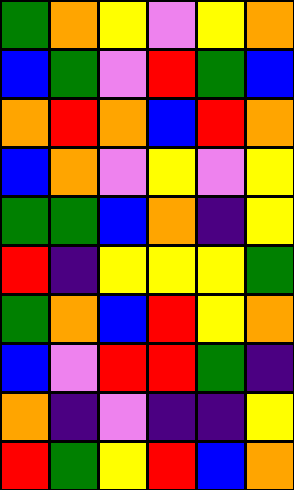[["green", "orange", "yellow", "violet", "yellow", "orange"], ["blue", "green", "violet", "red", "green", "blue"], ["orange", "red", "orange", "blue", "red", "orange"], ["blue", "orange", "violet", "yellow", "violet", "yellow"], ["green", "green", "blue", "orange", "indigo", "yellow"], ["red", "indigo", "yellow", "yellow", "yellow", "green"], ["green", "orange", "blue", "red", "yellow", "orange"], ["blue", "violet", "red", "red", "green", "indigo"], ["orange", "indigo", "violet", "indigo", "indigo", "yellow"], ["red", "green", "yellow", "red", "blue", "orange"]]